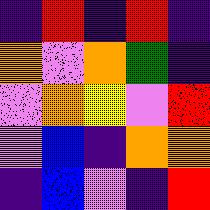[["indigo", "red", "indigo", "red", "indigo"], ["orange", "violet", "orange", "green", "indigo"], ["violet", "orange", "yellow", "violet", "red"], ["violet", "blue", "indigo", "orange", "orange"], ["indigo", "blue", "violet", "indigo", "red"]]